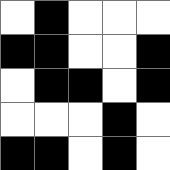[["white", "black", "white", "white", "white"], ["black", "black", "white", "white", "black"], ["white", "black", "black", "white", "black"], ["white", "white", "white", "black", "white"], ["black", "black", "white", "black", "white"]]